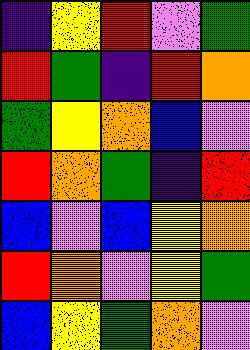[["indigo", "yellow", "red", "violet", "green"], ["red", "green", "indigo", "red", "orange"], ["green", "yellow", "orange", "blue", "violet"], ["red", "orange", "green", "indigo", "red"], ["blue", "violet", "blue", "yellow", "orange"], ["red", "orange", "violet", "yellow", "green"], ["blue", "yellow", "green", "orange", "violet"]]